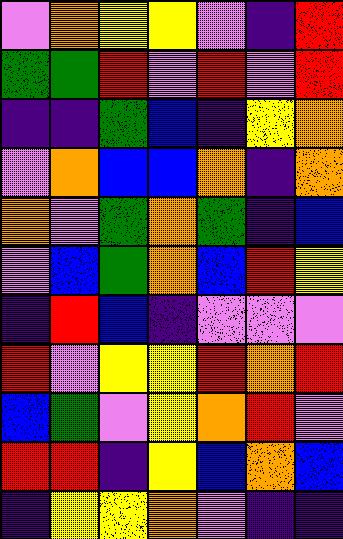[["violet", "orange", "yellow", "yellow", "violet", "indigo", "red"], ["green", "green", "red", "violet", "red", "violet", "red"], ["indigo", "indigo", "green", "blue", "indigo", "yellow", "orange"], ["violet", "orange", "blue", "blue", "orange", "indigo", "orange"], ["orange", "violet", "green", "orange", "green", "indigo", "blue"], ["violet", "blue", "green", "orange", "blue", "red", "yellow"], ["indigo", "red", "blue", "indigo", "violet", "violet", "violet"], ["red", "violet", "yellow", "yellow", "red", "orange", "red"], ["blue", "green", "violet", "yellow", "orange", "red", "violet"], ["red", "red", "indigo", "yellow", "blue", "orange", "blue"], ["indigo", "yellow", "yellow", "orange", "violet", "indigo", "indigo"]]